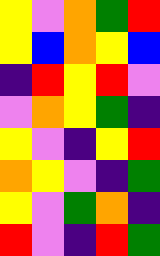[["yellow", "violet", "orange", "green", "red"], ["yellow", "blue", "orange", "yellow", "blue"], ["indigo", "red", "yellow", "red", "violet"], ["violet", "orange", "yellow", "green", "indigo"], ["yellow", "violet", "indigo", "yellow", "red"], ["orange", "yellow", "violet", "indigo", "green"], ["yellow", "violet", "green", "orange", "indigo"], ["red", "violet", "indigo", "red", "green"]]